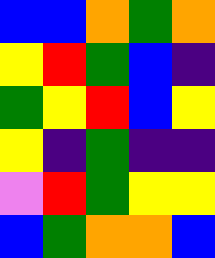[["blue", "blue", "orange", "green", "orange"], ["yellow", "red", "green", "blue", "indigo"], ["green", "yellow", "red", "blue", "yellow"], ["yellow", "indigo", "green", "indigo", "indigo"], ["violet", "red", "green", "yellow", "yellow"], ["blue", "green", "orange", "orange", "blue"]]